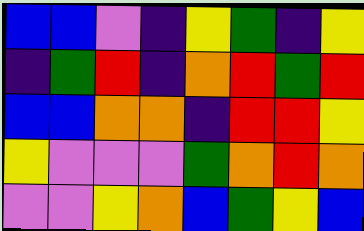[["blue", "blue", "violet", "indigo", "yellow", "green", "indigo", "yellow"], ["indigo", "green", "red", "indigo", "orange", "red", "green", "red"], ["blue", "blue", "orange", "orange", "indigo", "red", "red", "yellow"], ["yellow", "violet", "violet", "violet", "green", "orange", "red", "orange"], ["violet", "violet", "yellow", "orange", "blue", "green", "yellow", "blue"]]